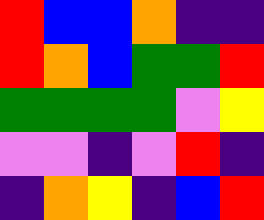[["red", "blue", "blue", "orange", "indigo", "indigo"], ["red", "orange", "blue", "green", "green", "red"], ["green", "green", "green", "green", "violet", "yellow"], ["violet", "violet", "indigo", "violet", "red", "indigo"], ["indigo", "orange", "yellow", "indigo", "blue", "red"]]